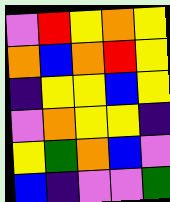[["violet", "red", "yellow", "orange", "yellow"], ["orange", "blue", "orange", "red", "yellow"], ["indigo", "yellow", "yellow", "blue", "yellow"], ["violet", "orange", "yellow", "yellow", "indigo"], ["yellow", "green", "orange", "blue", "violet"], ["blue", "indigo", "violet", "violet", "green"]]